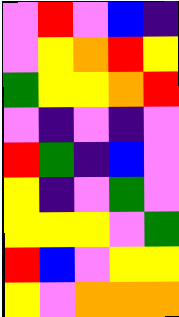[["violet", "red", "violet", "blue", "indigo"], ["violet", "yellow", "orange", "red", "yellow"], ["green", "yellow", "yellow", "orange", "red"], ["violet", "indigo", "violet", "indigo", "violet"], ["red", "green", "indigo", "blue", "violet"], ["yellow", "indigo", "violet", "green", "violet"], ["yellow", "yellow", "yellow", "violet", "green"], ["red", "blue", "violet", "yellow", "yellow"], ["yellow", "violet", "orange", "orange", "orange"]]